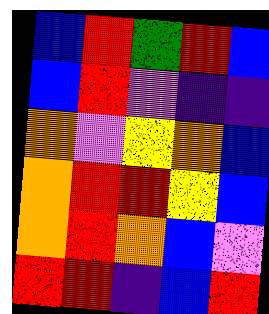[["blue", "red", "green", "red", "blue"], ["blue", "red", "violet", "indigo", "indigo"], ["orange", "violet", "yellow", "orange", "blue"], ["orange", "red", "red", "yellow", "blue"], ["orange", "red", "orange", "blue", "violet"], ["red", "red", "indigo", "blue", "red"]]